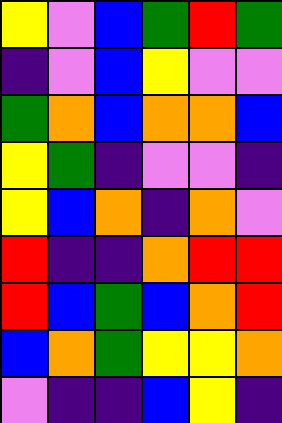[["yellow", "violet", "blue", "green", "red", "green"], ["indigo", "violet", "blue", "yellow", "violet", "violet"], ["green", "orange", "blue", "orange", "orange", "blue"], ["yellow", "green", "indigo", "violet", "violet", "indigo"], ["yellow", "blue", "orange", "indigo", "orange", "violet"], ["red", "indigo", "indigo", "orange", "red", "red"], ["red", "blue", "green", "blue", "orange", "red"], ["blue", "orange", "green", "yellow", "yellow", "orange"], ["violet", "indigo", "indigo", "blue", "yellow", "indigo"]]